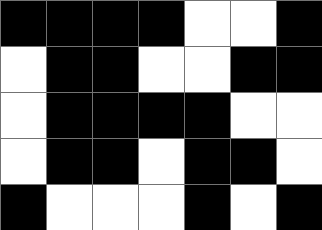[["black", "black", "black", "black", "white", "white", "black"], ["white", "black", "black", "white", "white", "black", "black"], ["white", "black", "black", "black", "black", "white", "white"], ["white", "black", "black", "white", "black", "black", "white"], ["black", "white", "white", "white", "black", "white", "black"]]